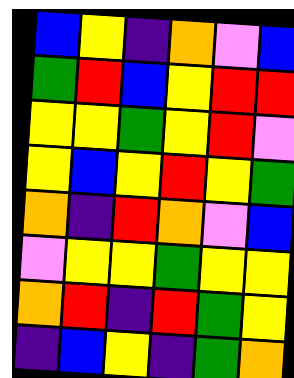[["blue", "yellow", "indigo", "orange", "violet", "blue"], ["green", "red", "blue", "yellow", "red", "red"], ["yellow", "yellow", "green", "yellow", "red", "violet"], ["yellow", "blue", "yellow", "red", "yellow", "green"], ["orange", "indigo", "red", "orange", "violet", "blue"], ["violet", "yellow", "yellow", "green", "yellow", "yellow"], ["orange", "red", "indigo", "red", "green", "yellow"], ["indigo", "blue", "yellow", "indigo", "green", "orange"]]